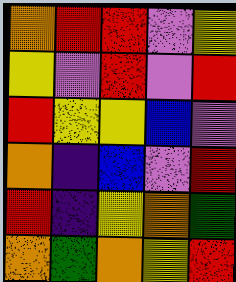[["orange", "red", "red", "violet", "yellow"], ["yellow", "violet", "red", "violet", "red"], ["red", "yellow", "yellow", "blue", "violet"], ["orange", "indigo", "blue", "violet", "red"], ["red", "indigo", "yellow", "orange", "green"], ["orange", "green", "orange", "yellow", "red"]]